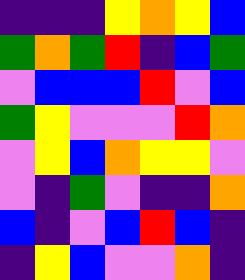[["indigo", "indigo", "indigo", "yellow", "orange", "yellow", "blue"], ["green", "orange", "green", "red", "indigo", "blue", "green"], ["violet", "blue", "blue", "blue", "red", "violet", "blue"], ["green", "yellow", "violet", "violet", "violet", "red", "orange"], ["violet", "yellow", "blue", "orange", "yellow", "yellow", "violet"], ["violet", "indigo", "green", "violet", "indigo", "indigo", "orange"], ["blue", "indigo", "violet", "blue", "red", "blue", "indigo"], ["indigo", "yellow", "blue", "violet", "violet", "orange", "indigo"]]